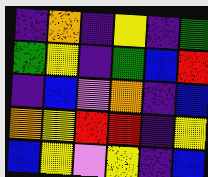[["indigo", "orange", "indigo", "yellow", "indigo", "green"], ["green", "yellow", "indigo", "green", "blue", "red"], ["indigo", "blue", "violet", "orange", "indigo", "blue"], ["orange", "yellow", "red", "red", "indigo", "yellow"], ["blue", "yellow", "violet", "yellow", "indigo", "blue"]]